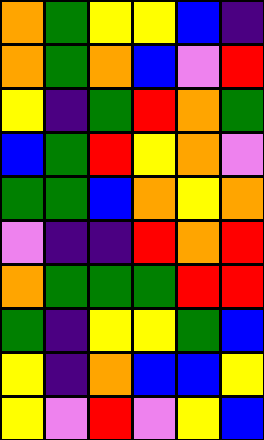[["orange", "green", "yellow", "yellow", "blue", "indigo"], ["orange", "green", "orange", "blue", "violet", "red"], ["yellow", "indigo", "green", "red", "orange", "green"], ["blue", "green", "red", "yellow", "orange", "violet"], ["green", "green", "blue", "orange", "yellow", "orange"], ["violet", "indigo", "indigo", "red", "orange", "red"], ["orange", "green", "green", "green", "red", "red"], ["green", "indigo", "yellow", "yellow", "green", "blue"], ["yellow", "indigo", "orange", "blue", "blue", "yellow"], ["yellow", "violet", "red", "violet", "yellow", "blue"]]